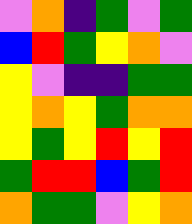[["violet", "orange", "indigo", "green", "violet", "green"], ["blue", "red", "green", "yellow", "orange", "violet"], ["yellow", "violet", "indigo", "indigo", "green", "green"], ["yellow", "orange", "yellow", "green", "orange", "orange"], ["yellow", "green", "yellow", "red", "yellow", "red"], ["green", "red", "red", "blue", "green", "red"], ["orange", "green", "green", "violet", "yellow", "orange"]]